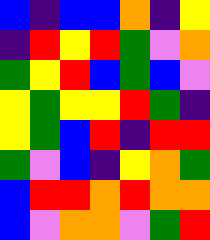[["blue", "indigo", "blue", "blue", "orange", "indigo", "yellow"], ["indigo", "red", "yellow", "red", "green", "violet", "orange"], ["green", "yellow", "red", "blue", "green", "blue", "violet"], ["yellow", "green", "yellow", "yellow", "red", "green", "indigo"], ["yellow", "green", "blue", "red", "indigo", "red", "red"], ["green", "violet", "blue", "indigo", "yellow", "orange", "green"], ["blue", "red", "red", "orange", "red", "orange", "orange"], ["blue", "violet", "orange", "orange", "violet", "green", "red"]]